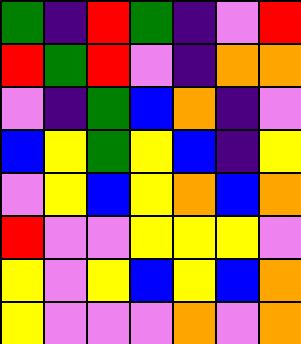[["green", "indigo", "red", "green", "indigo", "violet", "red"], ["red", "green", "red", "violet", "indigo", "orange", "orange"], ["violet", "indigo", "green", "blue", "orange", "indigo", "violet"], ["blue", "yellow", "green", "yellow", "blue", "indigo", "yellow"], ["violet", "yellow", "blue", "yellow", "orange", "blue", "orange"], ["red", "violet", "violet", "yellow", "yellow", "yellow", "violet"], ["yellow", "violet", "yellow", "blue", "yellow", "blue", "orange"], ["yellow", "violet", "violet", "violet", "orange", "violet", "orange"]]